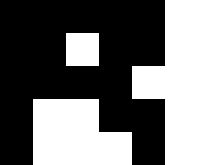[["black", "black", "black", "black", "black", "white"], ["black", "black", "white", "black", "black", "white"], ["black", "black", "black", "black", "white", "white"], ["black", "white", "white", "black", "black", "white"], ["black", "white", "white", "white", "black", "white"]]